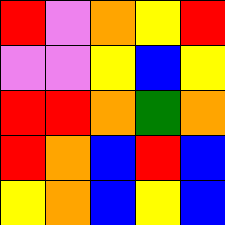[["red", "violet", "orange", "yellow", "red"], ["violet", "violet", "yellow", "blue", "yellow"], ["red", "red", "orange", "green", "orange"], ["red", "orange", "blue", "red", "blue"], ["yellow", "orange", "blue", "yellow", "blue"]]